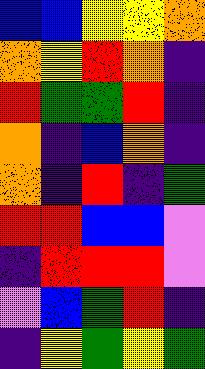[["blue", "blue", "yellow", "yellow", "orange"], ["orange", "yellow", "red", "orange", "indigo"], ["red", "green", "green", "red", "indigo"], ["orange", "indigo", "blue", "orange", "indigo"], ["orange", "indigo", "red", "indigo", "green"], ["red", "red", "blue", "blue", "violet"], ["indigo", "red", "red", "red", "violet"], ["violet", "blue", "green", "red", "indigo"], ["indigo", "yellow", "green", "yellow", "green"]]